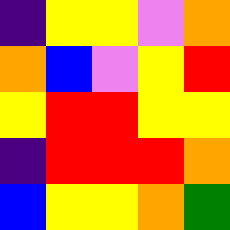[["indigo", "yellow", "yellow", "violet", "orange"], ["orange", "blue", "violet", "yellow", "red"], ["yellow", "red", "red", "yellow", "yellow"], ["indigo", "red", "red", "red", "orange"], ["blue", "yellow", "yellow", "orange", "green"]]